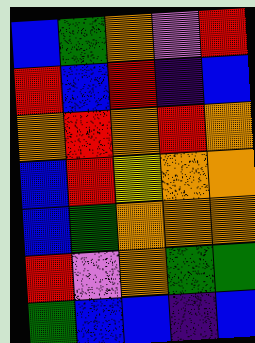[["blue", "green", "orange", "violet", "red"], ["red", "blue", "red", "indigo", "blue"], ["orange", "red", "orange", "red", "orange"], ["blue", "red", "yellow", "orange", "orange"], ["blue", "green", "orange", "orange", "orange"], ["red", "violet", "orange", "green", "green"], ["green", "blue", "blue", "indigo", "blue"]]